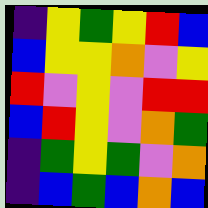[["indigo", "yellow", "green", "yellow", "red", "blue"], ["blue", "yellow", "yellow", "orange", "violet", "yellow"], ["red", "violet", "yellow", "violet", "red", "red"], ["blue", "red", "yellow", "violet", "orange", "green"], ["indigo", "green", "yellow", "green", "violet", "orange"], ["indigo", "blue", "green", "blue", "orange", "blue"]]